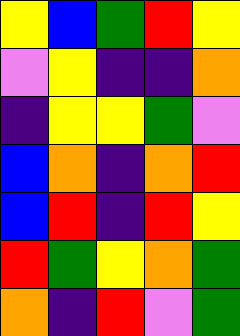[["yellow", "blue", "green", "red", "yellow"], ["violet", "yellow", "indigo", "indigo", "orange"], ["indigo", "yellow", "yellow", "green", "violet"], ["blue", "orange", "indigo", "orange", "red"], ["blue", "red", "indigo", "red", "yellow"], ["red", "green", "yellow", "orange", "green"], ["orange", "indigo", "red", "violet", "green"]]